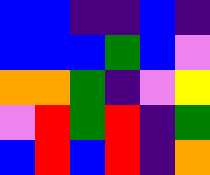[["blue", "blue", "indigo", "indigo", "blue", "indigo"], ["blue", "blue", "blue", "green", "blue", "violet"], ["orange", "orange", "green", "indigo", "violet", "yellow"], ["violet", "red", "green", "red", "indigo", "green"], ["blue", "red", "blue", "red", "indigo", "orange"]]